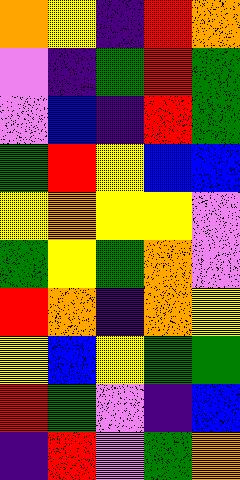[["orange", "yellow", "indigo", "red", "orange"], ["violet", "indigo", "green", "red", "green"], ["violet", "blue", "indigo", "red", "green"], ["green", "red", "yellow", "blue", "blue"], ["yellow", "orange", "yellow", "yellow", "violet"], ["green", "yellow", "green", "orange", "violet"], ["red", "orange", "indigo", "orange", "yellow"], ["yellow", "blue", "yellow", "green", "green"], ["red", "green", "violet", "indigo", "blue"], ["indigo", "red", "violet", "green", "orange"]]